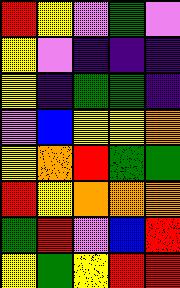[["red", "yellow", "violet", "green", "violet"], ["yellow", "violet", "indigo", "indigo", "indigo"], ["yellow", "indigo", "green", "green", "indigo"], ["violet", "blue", "yellow", "yellow", "orange"], ["yellow", "orange", "red", "green", "green"], ["red", "yellow", "orange", "orange", "orange"], ["green", "red", "violet", "blue", "red"], ["yellow", "green", "yellow", "red", "red"]]